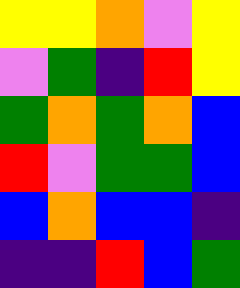[["yellow", "yellow", "orange", "violet", "yellow"], ["violet", "green", "indigo", "red", "yellow"], ["green", "orange", "green", "orange", "blue"], ["red", "violet", "green", "green", "blue"], ["blue", "orange", "blue", "blue", "indigo"], ["indigo", "indigo", "red", "blue", "green"]]